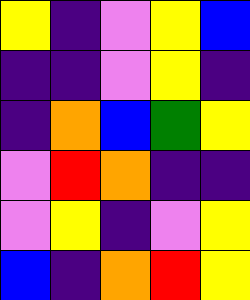[["yellow", "indigo", "violet", "yellow", "blue"], ["indigo", "indigo", "violet", "yellow", "indigo"], ["indigo", "orange", "blue", "green", "yellow"], ["violet", "red", "orange", "indigo", "indigo"], ["violet", "yellow", "indigo", "violet", "yellow"], ["blue", "indigo", "orange", "red", "yellow"]]